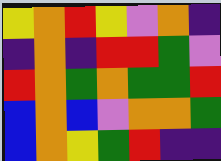[["yellow", "orange", "red", "yellow", "violet", "orange", "indigo"], ["indigo", "orange", "indigo", "red", "red", "green", "violet"], ["red", "orange", "green", "orange", "green", "green", "red"], ["blue", "orange", "blue", "violet", "orange", "orange", "green"], ["blue", "orange", "yellow", "green", "red", "indigo", "indigo"]]